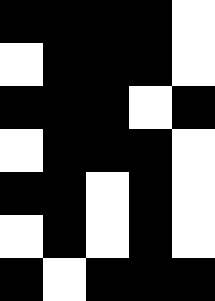[["black", "black", "black", "black", "white"], ["white", "black", "black", "black", "white"], ["black", "black", "black", "white", "black"], ["white", "black", "black", "black", "white"], ["black", "black", "white", "black", "white"], ["white", "black", "white", "black", "white"], ["black", "white", "black", "black", "black"]]